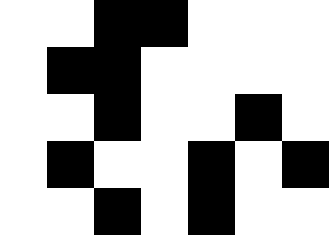[["white", "white", "black", "black", "white", "white", "white"], ["white", "black", "black", "white", "white", "white", "white"], ["white", "white", "black", "white", "white", "black", "white"], ["white", "black", "white", "white", "black", "white", "black"], ["white", "white", "black", "white", "black", "white", "white"]]